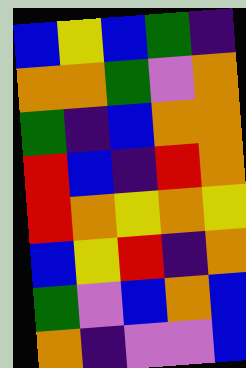[["blue", "yellow", "blue", "green", "indigo"], ["orange", "orange", "green", "violet", "orange"], ["green", "indigo", "blue", "orange", "orange"], ["red", "blue", "indigo", "red", "orange"], ["red", "orange", "yellow", "orange", "yellow"], ["blue", "yellow", "red", "indigo", "orange"], ["green", "violet", "blue", "orange", "blue"], ["orange", "indigo", "violet", "violet", "blue"]]